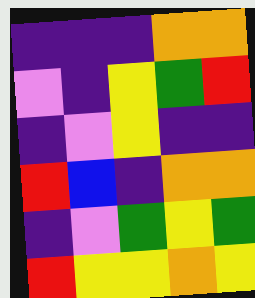[["indigo", "indigo", "indigo", "orange", "orange"], ["violet", "indigo", "yellow", "green", "red"], ["indigo", "violet", "yellow", "indigo", "indigo"], ["red", "blue", "indigo", "orange", "orange"], ["indigo", "violet", "green", "yellow", "green"], ["red", "yellow", "yellow", "orange", "yellow"]]